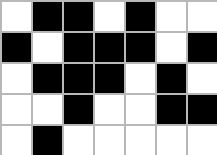[["white", "black", "black", "white", "black", "white", "white"], ["black", "white", "black", "black", "black", "white", "black"], ["white", "black", "black", "black", "white", "black", "white"], ["white", "white", "black", "white", "white", "black", "black"], ["white", "black", "white", "white", "white", "white", "white"]]